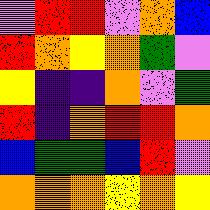[["violet", "red", "red", "violet", "orange", "blue"], ["red", "orange", "yellow", "orange", "green", "violet"], ["yellow", "indigo", "indigo", "orange", "violet", "green"], ["red", "indigo", "orange", "red", "red", "orange"], ["blue", "green", "green", "blue", "red", "violet"], ["orange", "orange", "orange", "yellow", "orange", "yellow"]]